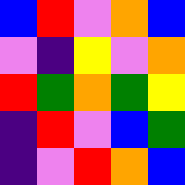[["blue", "red", "violet", "orange", "blue"], ["violet", "indigo", "yellow", "violet", "orange"], ["red", "green", "orange", "green", "yellow"], ["indigo", "red", "violet", "blue", "green"], ["indigo", "violet", "red", "orange", "blue"]]